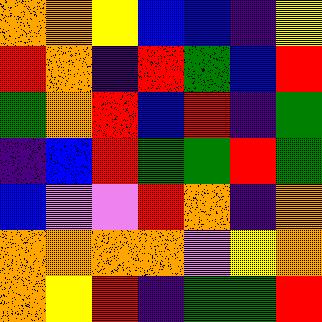[["orange", "orange", "yellow", "blue", "blue", "indigo", "yellow"], ["red", "orange", "indigo", "red", "green", "blue", "red"], ["green", "orange", "red", "blue", "red", "indigo", "green"], ["indigo", "blue", "red", "green", "green", "red", "green"], ["blue", "violet", "violet", "red", "orange", "indigo", "orange"], ["orange", "orange", "orange", "orange", "violet", "yellow", "orange"], ["orange", "yellow", "red", "indigo", "green", "green", "red"]]